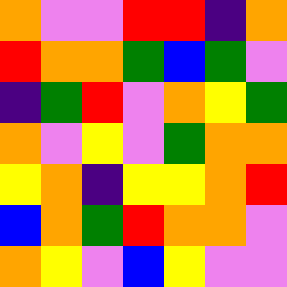[["orange", "violet", "violet", "red", "red", "indigo", "orange"], ["red", "orange", "orange", "green", "blue", "green", "violet"], ["indigo", "green", "red", "violet", "orange", "yellow", "green"], ["orange", "violet", "yellow", "violet", "green", "orange", "orange"], ["yellow", "orange", "indigo", "yellow", "yellow", "orange", "red"], ["blue", "orange", "green", "red", "orange", "orange", "violet"], ["orange", "yellow", "violet", "blue", "yellow", "violet", "violet"]]